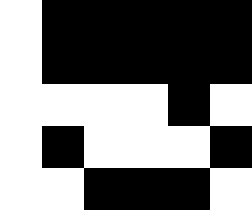[["white", "black", "black", "black", "black", "black"], ["white", "black", "black", "black", "black", "black"], ["white", "white", "white", "white", "black", "white"], ["white", "black", "white", "white", "white", "black"], ["white", "white", "black", "black", "black", "white"]]